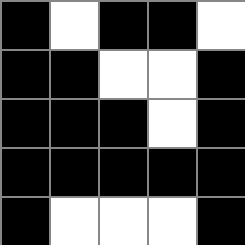[["black", "white", "black", "black", "white"], ["black", "black", "white", "white", "black"], ["black", "black", "black", "white", "black"], ["black", "black", "black", "black", "black"], ["black", "white", "white", "white", "black"]]